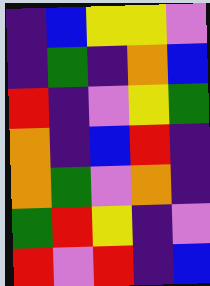[["indigo", "blue", "yellow", "yellow", "violet"], ["indigo", "green", "indigo", "orange", "blue"], ["red", "indigo", "violet", "yellow", "green"], ["orange", "indigo", "blue", "red", "indigo"], ["orange", "green", "violet", "orange", "indigo"], ["green", "red", "yellow", "indigo", "violet"], ["red", "violet", "red", "indigo", "blue"]]